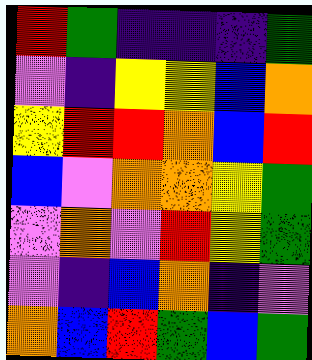[["red", "green", "indigo", "indigo", "indigo", "green"], ["violet", "indigo", "yellow", "yellow", "blue", "orange"], ["yellow", "red", "red", "orange", "blue", "red"], ["blue", "violet", "orange", "orange", "yellow", "green"], ["violet", "orange", "violet", "red", "yellow", "green"], ["violet", "indigo", "blue", "orange", "indigo", "violet"], ["orange", "blue", "red", "green", "blue", "green"]]